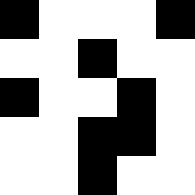[["black", "white", "white", "white", "black"], ["white", "white", "black", "white", "white"], ["black", "white", "white", "black", "white"], ["white", "white", "black", "black", "white"], ["white", "white", "black", "white", "white"]]